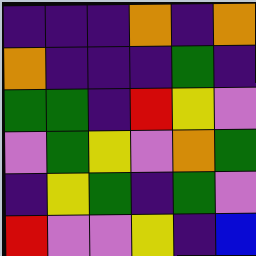[["indigo", "indigo", "indigo", "orange", "indigo", "orange"], ["orange", "indigo", "indigo", "indigo", "green", "indigo"], ["green", "green", "indigo", "red", "yellow", "violet"], ["violet", "green", "yellow", "violet", "orange", "green"], ["indigo", "yellow", "green", "indigo", "green", "violet"], ["red", "violet", "violet", "yellow", "indigo", "blue"]]